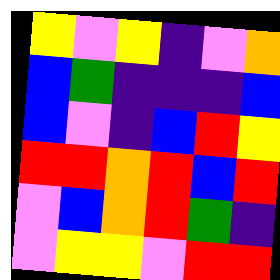[["yellow", "violet", "yellow", "indigo", "violet", "orange"], ["blue", "green", "indigo", "indigo", "indigo", "blue"], ["blue", "violet", "indigo", "blue", "red", "yellow"], ["red", "red", "orange", "red", "blue", "red"], ["violet", "blue", "orange", "red", "green", "indigo"], ["violet", "yellow", "yellow", "violet", "red", "red"]]